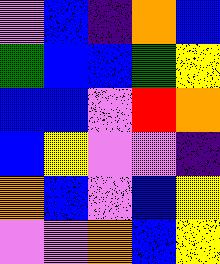[["violet", "blue", "indigo", "orange", "blue"], ["green", "blue", "blue", "green", "yellow"], ["blue", "blue", "violet", "red", "orange"], ["blue", "yellow", "violet", "violet", "indigo"], ["orange", "blue", "violet", "blue", "yellow"], ["violet", "violet", "orange", "blue", "yellow"]]